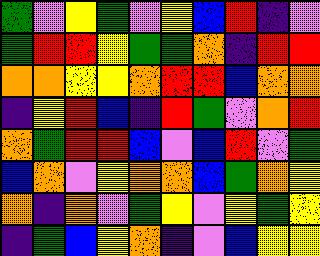[["green", "violet", "yellow", "green", "violet", "yellow", "blue", "red", "indigo", "violet"], ["green", "red", "red", "yellow", "green", "green", "orange", "indigo", "red", "red"], ["orange", "orange", "yellow", "yellow", "orange", "red", "red", "blue", "orange", "orange"], ["indigo", "yellow", "red", "blue", "indigo", "red", "green", "violet", "orange", "red"], ["orange", "green", "red", "red", "blue", "violet", "blue", "red", "violet", "green"], ["blue", "orange", "violet", "yellow", "orange", "orange", "blue", "green", "orange", "yellow"], ["orange", "indigo", "orange", "violet", "green", "yellow", "violet", "yellow", "green", "yellow"], ["indigo", "green", "blue", "yellow", "orange", "indigo", "violet", "blue", "yellow", "yellow"]]